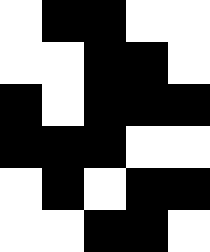[["white", "black", "black", "white", "white"], ["white", "white", "black", "black", "white"], ["black", "white", "black", "black", "black"], ["black", "black", "black", "white", "white"], ["white", "black", "white", "black", "black"], ["white", "white", "black", "black", "white"]]